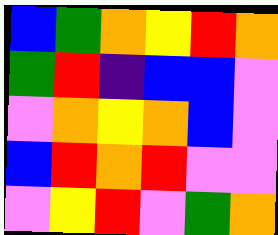[["blue", "green", "orange", "yellow", "red", "orange"], ["green", "red", "indigo", "blue", "blue", "violet"], ["violet", "orange", "yellow", "orange", "blue", "violet"], ["blue", "red", "orange", "red", "violet", "violet"], ["violet", "yellow", "red", "violet", "green", "orange"]]